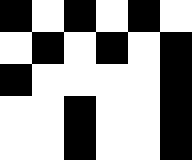[["black", "white", "black", "white", "black", "white"], ["white", "black", "white", "black", "white", "black"], ["black", "white", "white", "white", "white", "black"], ["white", "white", "black", "white", "white", "black"], ["white", "white", "black", "white", "white", "black"]]